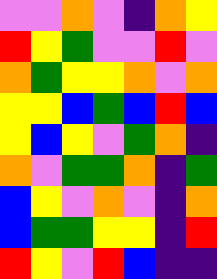[["violet", "violet", "orange", "violet", "indigo", "orange", "yellow"], ["red", "yellow", "green", "violet", "violet", "red", "violet"], ["orange", "green", "yellow", "yellow", "orange", "violet", "orange"], ["yellow", "yellow", "blue", "green", "blue", "red", "blue"], ["yellow", "blue", "yellow", "violet", "green", "orange", "indigo"], ["orange", "violet", "green", "green", "orange", "indigo", "green"], ["blue", "yellow", "violet", "orange", "violet", "indigo", "orange"], ["blue", "green", "green", "yellow", "yellow", "indigo", "red"], ["red", "yellow", "violet", "red", "blue", "indigo", "indigo"]]